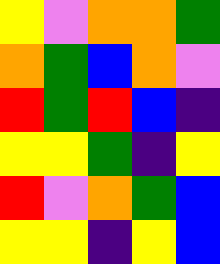[["yellow", "violet", "orange", "orange", "green"], ["orange", "green", "blue", "orange", "violet"], ["red", "green", "red", "blue", "indigo"], ["yellow", "yellow", "green", "indigo", "yellow"], ["red", "violet", "orange", "green", "blue"], ["yellow", "yellow", "indigo", "yellow", "blue"]]